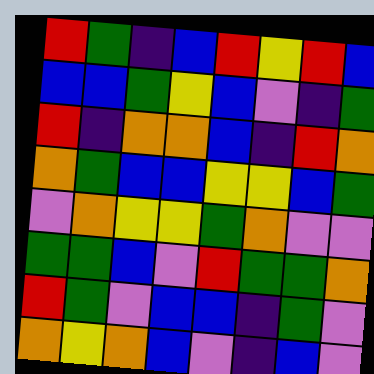[["red", "green", "indigo", "blue", "red", "yellow", "red", "blue"], ["blue", "blue", "green", "yellow", "blue", "violet", "indigo", "green"], ["red", "indigo", "orange", "orange", "blue", "indigo", "red", "orange"], ["orange", "green", "blue", "blue", "yellow", "yellow", "blue", "green"], ["violet", "orange", "yellow", "yellow", "green", "orange", "violet", "violet"], ["green", "green", "blue", "violet", "red", "green", "green", "orange"], ["red", "green", "violet", "blue", "blue", "indigo", "green", "violet"], ["orange", "yellow", "orange", "blue", "violet", "indigo", "blue", "violet"]]